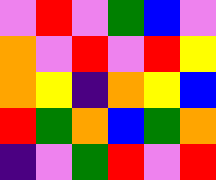[["violet", "red", "violet", "green", "blue", "violet"], ["orange", "violet", "red", "violet", "red", "yellow"], ["orange", "yellow", "indigo", "orange", "yellow", "blue"], ["red", "green", "orange", "blue", "green", "orange"], ["indigo", "violet", "green", "red", "violet", "red"]]